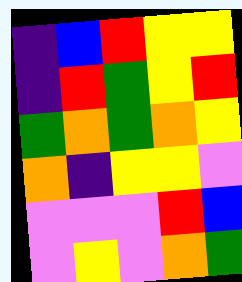[["indigo", "blue", "red", "yellow", "yellow"], ["indigo", "red", "green", "yellow", "red"], ["green", "orange", "green", "orange", "yellow"], ["orange", "indigo", "yellow", "yellow", "violet"], ["violet", "violet", "violet", "red", "blue"], ["violet", "yellow", "violet", "orange", "green"]]